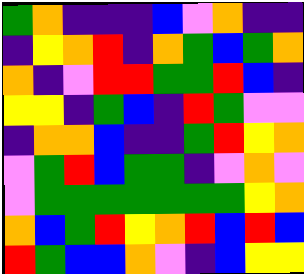[["green", "orange", "indigo", "indigo", "indigo", "blue", "violet", "orange", "indigo", "indigo"], ["indigo", "yellow", "orange", "red", "indigo", "orange", "green", "blue", "green", "orange"], ["orange", "indigo", "violet", "red", "red", "green", "green", "red", "blue", "indigo"], ["yellow", "yellow", "indigo", "green", "blue", "indigo", "red", "green", "violet", "violet"], ["indigo", "orange", "orange", "blue", "indigo", "indigo", "green", "red", "yellow", "orange"], ["violet", "green", "red", "blue", "green", "green", "indigo", "violet", "orange", "violet"], ["violet", "green", "green", "green", "green", "green", "green", "green", "yellow", "orange"], ["orange", "blue", "green", "red", "yellow", "orange", "red", "blue", "red", "blue"], ["red", "green", "blue", "blue", "orange", "violet", "indigo", "blue", "yellow", "yellow"]]